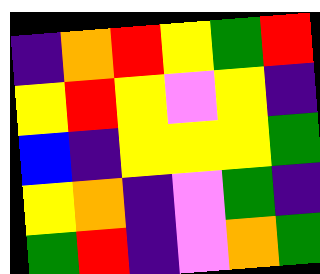[["indigo", "orange", "red", "yellow", "green", "red"], ["yellow", "red", "yellow", "violet", "yellow", "indigo"], ["blue", "indigo", "yellow", "yellow", "yellow", "green"], ["yellow", "orange", "indigo", "violet", "green", "indigo"], ["green", "red", "indigo", "violet", "orange", "green"]]